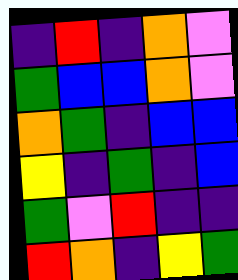[["indigo", "red", "indigo", "orange", "violet"], ["green", "blue", "blue", "orange", "violet"], ["orange", "green", "indigo", "blue", "blue"], ["yellow", "indigo", "green", "indigo", "blue"], ["green", "violet", "red", "indigo", "indigo"], ["red", "orange", "indigo", "yellow", "green"]]